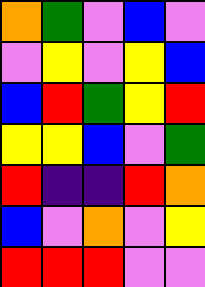[["orange", "green", "violet", "blue", "violet"], ["violet", "yellow", "violet", "yellow", "blue"], ["blue", "red", "green", "yellow", "red"], ["yellow", "yellow", "blue", "violet", "green"], ["red", "indigo", "indigo", "red", "orange"], ["blue", "violet", "orange", "violet", "yellow"], ["red", "red", "red", "violet", "violet"]]